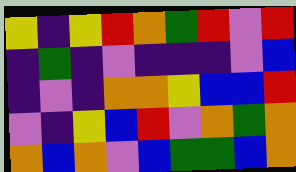[["yellow", "indigo", "yellow", "red", "orange", "green", "red", "violet", "red"], ["indigo", "green", "indigo", "violet", "indigo", "indigo", "indigo", "violet", "blue"], ["indigo", "violet", "indigo", "orange", "orange", "yellow", "blue", "blue", "red"], ["violet", "indigo", "yellow", "blue", "red", "violet", "orange", "green", "orange"], ["orange", "blue", "orange", "violet", "blue", "green", "green", "blue", "orange"]]